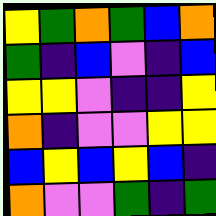[["yellow", "green", "orange", "green", "blue", "orange"], ["green", "indigo", "blue", "violet", "indigo", "blue"], ["yellow", "yellow", "violet", "indigo", "indigo", "yellow"], ["orange", "indigo", "violet", "violet", "yellow", "yellow"], ["blue", "yellow", "blue", "yellow", "blue", "indigo"], ["orange", "violet", "violet", "green", "indigo", "green"]]